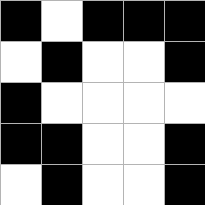[["black", "white", "black", "black", "black"], ["white", "black", "white", "white", "black"], ["black", "white", "white", "white", "white"], ["black", "black", "white", "white", "black"], ["white", "black", "white", "white", "black"]]